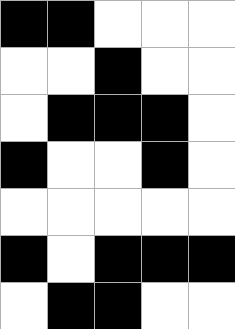[["black", "black", "white", "white", "white"], ["white", "white", "black", "white", "white"], ["white", "black", "black", "black", "white"], ["black", "white", "white", "black", "white"], ["white", "white", "white", "white", "white"], ["black", "white", "black", "black", "black"], ["white", "black", "black", "white", "white"]]